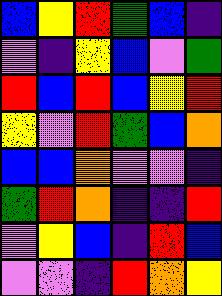[["blue", "yellow", "red", "green", "blue", "indigo"], ["violet", "indigo", "yellow", "blue", "violet", "green"], ["red", "blue", "red", "blue", "yellow", "red"], ["yellow", "violet", "red", "green", "blue", "orange"], ["blue", "blue", "orange", "violet", "violet", "indigo"], ["green", "red", "orange", "indigo", "indigo", "red"], ["violet", "yellow", "blue", "indigo", "red", "blue"], ["violet", "violet", "indigo", "red", "orange", "yellow"]]